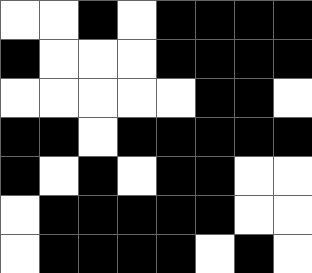[["white", "white", "black", "white", "black", "black", "black", "black"], ["black", "white", "white", "white", "black", "black", "black", "black"], ["white", "white", "white", "white", "white", "black", "black", "white"], ["black", "black", "white", "black", "black", "black", "black", "black"], ["black", "white", "black", "white", "black", "black", "white", "white"], ["white", "black", "black", "black", "black", "black", "white", "white"], ["white", "black", "black", "black", "black", "white", "black", "white"]]